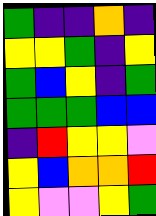[["green", "indigo", "indigo", "orange", "indigo"], ["yellow", "yellow", "green", "indigo", "yellow"], ["green", "blue", "yellow", "indigo", "green"], ["green", "green", "green", "blue", "blue"], ["indigo", "red", "yellow", "yellow", "violet"], ["yellow", "blue", "orange", "orange", "red"], ["yellow", "violet", "violet", "yellow", "green"]]